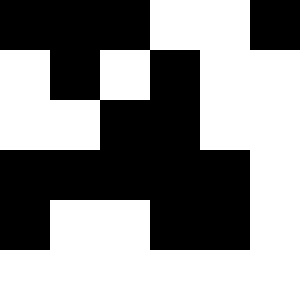[["black", "black", "black", "white", "white", "black"], ["white", "black", "white", "black", "white", "white"], ["white", "white", "black", "black", "white", "white"], ["black", "black", "black", "black", "black", "white"], ["black", "white", "white", "black", "black", "white"], ["white", "white", "white", "white", "white", "white"]]